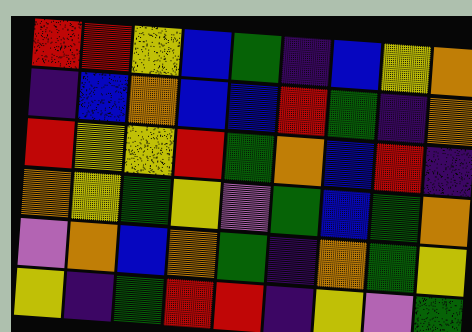[["red", "red", "yellow", "blue", "green", "indigo", "blue", "yellow", "orange"], ["indigo", "blue", "orange", "blue", "blue", "red", "green", "indigo", "orange"], ["red", "yellow", "yellow", "red", "green", "orange", "blue", "red", "indigo"], ["orange", "yellow", "green", "yellow", "violet", "green", "blue", "green", "orange"], ["violet", "orange", "blue", "orange", "green", "indigo", "orange", "green", "yellow"], ["yellow", "indigo", "green", "red", "red", "indigo", "yellow", "violet", "green"]]